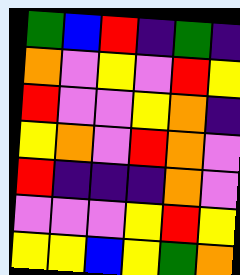[["green", "blue", "red", "indigo", "green", "indigo"], ["orange", "violet", "yellow", "violet", "red", "yellow"], ["red", "violet", "violet", "yellow", "orange", "indigo"], ["yellow", "orange", "violet", "red", "orange", "violet"], ["red", "indigo", "indigo", "indigo", "orange", "violet"], ["violet", "violet", "violet", "yellow", "red", "yellow"], ["yellow", "yellow", "blue", "yellow", "green", "orange"]]